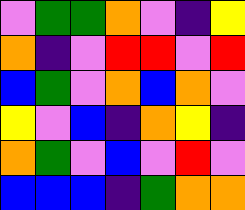[["violet", "green", "green", "orange", "violet", "indigo", "yellow"], ["orange", "indigo", "violet", "red", "red", "violet", "red"], ["blue", "green", "violet", "orange", "blue", "orange", "violet"], ["yellow", "violet", "blue", "indigo", "orange", "yellow", "indigo"], ["orange", "green", "violet", "blue", "violet", "red", "violet"], ["blue", "blue", "blue", "indigo", "green", "orange", "orange"]]